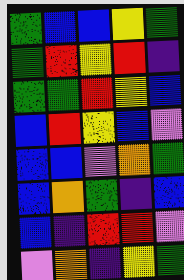[["green", "blue", "blue", "yellow", "green"], ["green", "red", "yellow", "red", "indigo"], ["green", "green", "red", "yellow", "blue"], ["blue", "red", "yellow", "blue", "violet"], ["blue", "blue", "violet", "orange", "green"], ["blue", "orange", "green", "indigo", "blue"], ["blue", "indigo", "red", "red", "violet"], ["violet", "orange", "indigo", "yellow", "green"]]